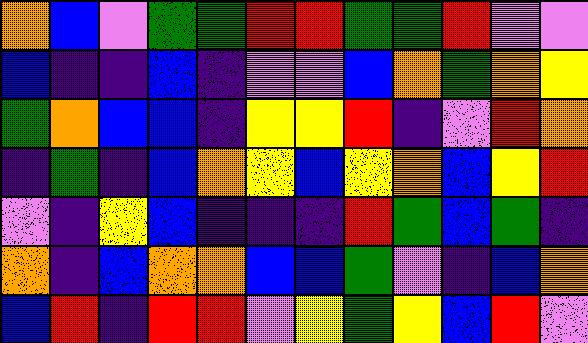[["orange", "blue", "violet", "green", "green", "red", "red", "green", "green", "red", "violet", "violet"], ["blue", "indigo", "indigo", "blue", "indigo", "violet", "violet", "blue", "orange", "green", "orange", "yellow"], ["green", "orange", "blue", "blue", "indigo", "yellow", "yellow", "red", "indigo", "violet", "red", "orange"], ["indigo", "green", "indigo", "blue", "orange", "yellow", "blue", "yellow", "orange", "blue", "yellow", "red"], ["violet", "indigo", "yellow", "blue", "indigo", "indigo", "indigo", "red", "green", "blue", "green", "indigo"], ["orange", "indigo", "blue", "orange", "orange", "blue", "blue", "green", "violet", "indigo", "blue", "orange"], ["blue", "red", "indigo", "red", "red", "violet", "yellow", "green", "yellow", "blue", "red", "violet"]]